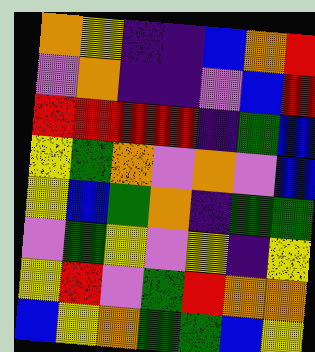[["orange", "yellow", "indigo", "indigo", "blue", "orange", "red"], ["violet", "orange", "indigo", "indigo", "violet", "blue", "red"], ["red", "red", "red", "red", "indigo", "green", "blue"], ["yellow", "green", "orange", "violet", "orange", "violet", "blue"], ["yellow", "blue", "green", "orange", "indigo", "green", "green"], ["violet", "green", "yellow", "violet", "yellow", "indigo", "yellow"], ["yellow", "red", "violet", "green", "red", "orange", "orange"], ["blue", "yellow", "orange", "green", "green", "blue", "yellow"]]